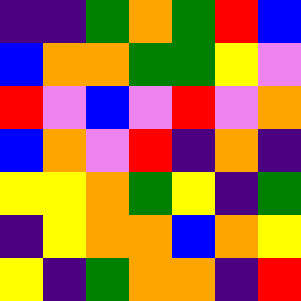[["indigo", "indigo", "green", "orange", "green", "red", "blue"], ["blue", "orange", "orange", "green", "green", "yellow", "violet"], ["red", "violet", "blue", "violet", "red", "violet", "orange"], ["blue", "orange", "violet", "red", "indigo", "orange", "indigo"], ["yellow", "yellow", "orange", "green", "yellow", "indigo", "green"], ["indigo", "yellow", "orange", "orange", "blue", "orange", "yellow"], ["yellow", "indigo", "green", "orange", "orange", "indigo", "red"]]